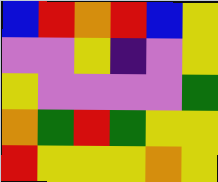[["blue", "red", "orange", "red", "blue", "yellow"], ["violet", "violet", "yellow", "indigo", "violet", "yellow"], ["yellow", "violet", "violet", "violet", "violet", "green"], ["orange", "green", "red", "green", "yellow", "yellow"], ["red", "yellow", "yellow", "yellow", "orange", "yellow"]]